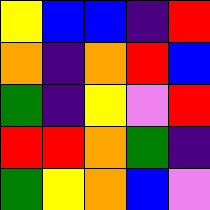[["yellow", "blue", "blue", "indigo", "red"], ["orange", "indigo", "orange", "red", "blue"], ["green", "indigo", "yellow", "violet", "red"], ["red", "red", "orange", "green", "indigo"], ["green", "yellow", "orange", "blue", "violet"]]